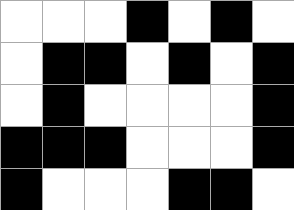[["white", "white", "white", "black", "white", "black", "white"], ["white", "black", "black", "white", "black", "white", "black"], ["white", "black", "white", "white", "white", "white", "black"], ["black", "black", "black", "white", "white", "white", "black"], ["black", "white", "white", "white", "black", "black", "white"]]